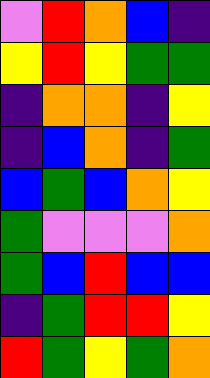[["violet", "red", "orange", "blue", "indigo"], ["yellow", "red", "yellow", "green", "green"], ["indigo", "orange", "orange", "indigo", "yellow"], ["indigo", "blue", "orange", "indigo", "green"], ["blue", "green", "blue", "orange", "yellow"], ["green", "violet", "violet", "violet", "orange"], ["green", "blue", "red", "blue", "blue"], ["indigo", "green", "red", "red", "yellow"], ["red", "green", "yellow", "green", "orange"]]